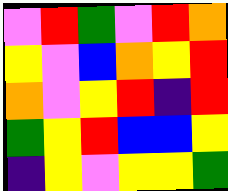[["violet", "red", "green", "violet", "red", "orange"], ["yellow", "violet", "blue", "orange", "yellow", "red"], ["orange", "violet", "yellow", "red", "indigo", "red"], ["green", "yellow", "red", "blue", "blue", "yellow"], ["indigo", "yellow", "violet", "yellow", "yellow", "green"]]